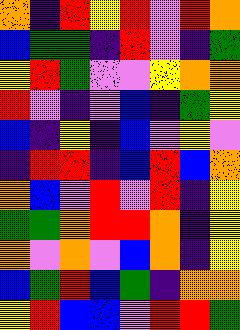[["orange", "indigo", "red", "yellow", "red", "violet", "red", "orange"], ["blue", "green", "green", "indigo", "red", "violet", "indigo", "green"], ["yellow", "red", "green", "violet", "violet", "yellow", "orange", "orange"], ["red", "violet", "indigo", "violet", "blue", "indigo", "green", "yellow"], ["blue", "indigo", "yellow", "indigo", "blue", "violet", "yellow", "violet"], ["indigo", "red", "red", "indigo", "blue", "red", "blue", "orange"], ["orange", "blue", "violet", "red", "violet", "red", "indigo", "yellow"], ["green", "green", "orange", "red", "red", "orange", "indigo", "yellow"], ["orange", "violet", "orange", "violet", "blue", "orange", "indigo", "yellow"], ["blue", "green", "red", "blue", "green", "indigo", "orange", "orange"], ["yellow", "red", "blue", "blue", "violet", "red", "red", "green"]]